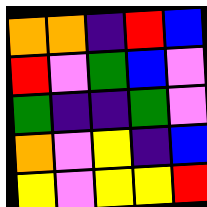[["orange", "orange", "indigo", "red", "blue"], ["red", "violet", "green", "blue", "violet"], ["green", "indigo", "indigo", "green", "violet"], ["orange", "violet", "yellow", "indigo", "blue"], ["yellow", "violet", "yellow", "yellow", "red"]]